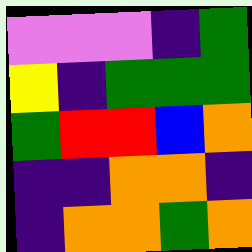[["violet", "violet", "violet", "indigo", "green"], ["yellow", "indigo", "green", "green", "green"], ["green", "red", "red", "blue", "orange"], ["indigo", "indigo", "orange", "orange", "indigo"], ["indigo", "orange", "orange", "green", "orange"]]